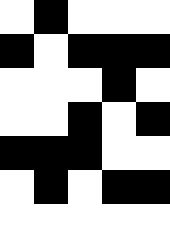[["white", "black", "white", "white", "white"], ["black", "white", "black", "black", "black"], ["white", "white", "white", "black", "white"], ["white", "white", "black", "white", "black"], ["black", "black", "black", "white", "white"], ["white", "black", "white", "black", "black"], ["white", "white", "white", "white", "white"]]